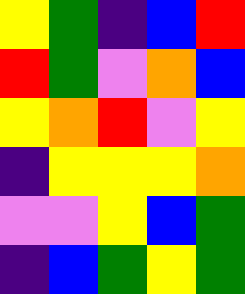[["yellow", "green", "indigo", "blue", "red"], ["red", "green", "violet", "orange", "blue"], ["yellow", "orange", "red", "violet", "yellow"], ["indigo", "yellow", "yellow", "yellow", "orange"], ["violet", "violet", "yellow", "blue", "green"], ["indigo", "blue", "green", "yellow", "green"]]